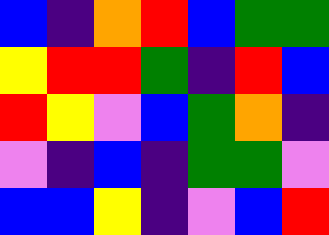[["blue", "indigo", "orange", "red", "blue", "green", "green"], ["yellow", "red", "red", "green", "indigo", "red", "blue"], ["red", "yellow", "violet", "blue", "green", "orange", "indigo"], ["violet", "indigo", "blue", "indigo", "green", "green", "violet"], ["blue", "blue", "yellow", "indigo", "violet", "blue", "red"]]